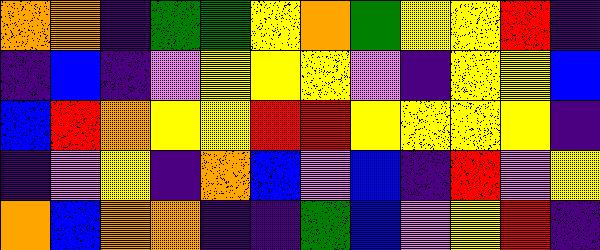[["orange", "orange", "indigo", "green", "green", "yellow", "orange", "green", "yellow", "yellow", "red", "indigo"], ["indigo", "blue", "indigo", "violet", "yellow", "yellow", "yellow", "violet", "indigo", "yellow", "yellow", "blue"], ["blue", "red", "orange", "yellow", "yellow", "red", "red", "yellow", "yellow", "yellow", "yellow", "indigo"], ["indigo", "violet", "yellow", "indigo", "orange", "blue", "violet", "blue", "indigo", "red", "violet", "yellow"], ["orange", "blue", "orange", "orange", "indigo", "indigo", "green", "blue", "violet", "yellow", "red", "indigo"]]